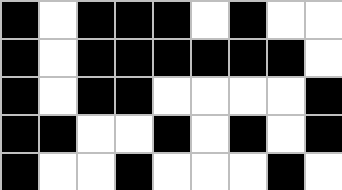[["black", "white", "black", "black", "black", "white", "black", "white", "white"], ["black", "white", "black", "black", "black", "black", "black", "black", "white"], ["black", "white", "black", "black", "white", "white", "white", "white", "black"], ["black", "black", "white", "white", "black", "white", "black", "white", "black"], ["black", "white", "white", "black", "white", "white", "white", "black", "white"]]